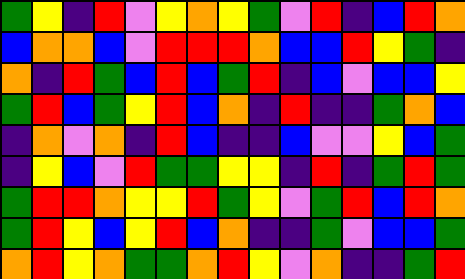[["green", "yellow", "indigo", "red", "violet", "yellow", "orange", "yellow", "green", "violet", "red", "indigo", "blue", "red", "orange"], ["blue", "orange", "orange", "blue", "violet", "red", "red", "red", "orange", "blue", "blue", "red", "yellow", "green", "indigo"], ["orange", "indigo", "red", "green", "blue", "red", "blue", "green", "red", "indigo", "blue", "violet", "blue", "blue", "yellow"], ["green", "red", "blue", "green", "yellow", "red", "blue", "orange", "indigo", "red", "indigo", "indigo", "green", "orange", "blue"], ["indigo", "orange", "violet", "orange", "indigo", "red", "blue", "indigo", "indigo", "blue", "violet", "violet", "yellow", "blue", "green"], ["indigo", "yellow", "blue", "violet", "red", "green", "green", "yellow", "yellow", "indigo", "red", "indigo", "green", "red", "green"], ["green", "red", "red", "orange", "yellow", "yellow", "red", "green", "yellow", "violet", "green", "red", "blue", "red", "orange"], ["green", "red", "yellow", "blue", "yellow", "red", "blue", "orange", "indigo", "indigo", "green", "violet", "blue", "blue", "green"], ["orange", "red", "yellow", "orange", "green", "green", "orange", "red", "yellow", "violet", "orange", "indigo", "indigo", "green", "red"]]